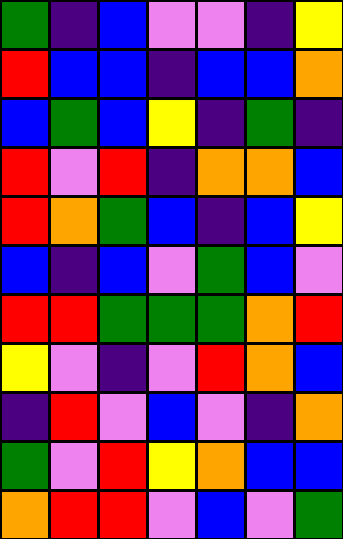[["green", "indigo", "blue", "violet", "violet", "indigo", "yellow"], ["red", "blue", "blue", "indigo", "blue", "blue", "orange"], ["blue", "green", "blue", "yellow", "indigo", "green", "indigo"], ["red", "violet", "red", "indigo", "orange", "orange", "blue"], ["red", "orange", "green", "blue", "indigo", "blue", "yellow"], ["blue", "indigo", "blue", "violet", "green", "blue", "violet"], ["red", "red", "green", "green", "green", "orange", "red"], ["yellow", "violet", "indigo", "violet", "red", "orange", "blue"], ["indigo", "red", "violet", "blue", "violet", "indigo", "orange"], ["green", "violet", "red", "yellow", "orange", "blue", "blue"], ["orange", "red", "red", "violet", "blue", "violet", "green"]]